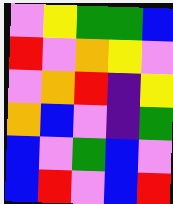[["violet", "yellow", "green", "green", "blue"], ["red", "violet", "orange", "yellow", "violet"], ["violet", "orange", "red", "indigo", "yellow"], ["orange", "blue", "violet", "indigo", "green"], ["blue", "violet", "green", "blue", "violet"], ["blue", "red", "violet", "blue", "red"]]